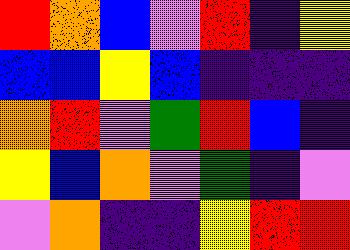[["red", "orange", "blue", "violet", "red", "indigo", "yellow"], ["blue", "blue", "yellow", "blue", "indigo", "indigo", "indigo"], ["orange", "red", "violet", "green", "red", "blue", "indigo"], ["yellow", "blue", "orange", "violet", "green", "indigo", "violet"], ["violet", "orange", "indigo", "indigo", "yellow", "red", "red"]]